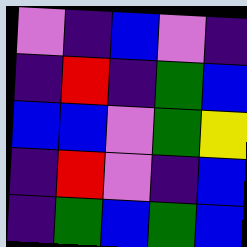[["violet", "indigo", "blue", "violet", "indigo"], ["indigo", "red", "indigo", "green", "blue"], ["blue", "blue", "violet", "green", "yellow"], ["indigo", "red", "violet", "indigo", "blue"], ["indigo", "green", "blue", "green", "blue"]]